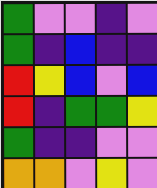[["green", "violet", "violet", "indigo", "violet"], ["green", "indigo", "blue", "indigo", "indigo"], ["red", "yellow", "blue", "violet", "blue"], ["red", "indigo", "green", "green", "yellow"], ["green", "indigo", "indigo", "violet", "violet"], ["orange", "orange", "violet", "yellow", "violet"]]